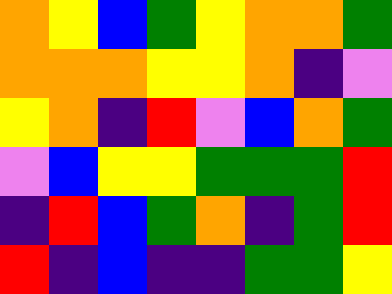[["orange", "yellow", "blue", "green", "yellow", "orange", "orange", "green"], ["orange", "orange", "orange", "yellow", "yellow", "orange", "indigo", "violet"], ["yellow", "orange", "indigo", "red", "violet", "blue", "orange", "green"], ["violet", "blue", "yellow", "yellow", "green", "green", "green", "red"], ["indigo", "red", "blue", "green", "orange", "indigo", "green", "red"], ["red", "indigo", "blue", "indigo", "indigo", "green", "green", "yellow"]]